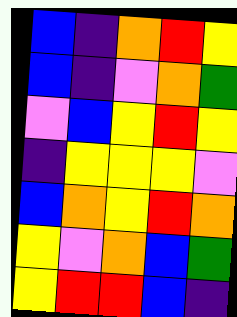[["blue", "indigo", "orange", "red", "yellow"], ["blue", "indigo", "violet", "orange", "green"], ["violet", "blue", "yellow", "red", "yellow"], ["indigo", "yellow", "yellow", "yellow", "violet"], ["blue", "orange", "yellow", "red", "orange"], ["yellow", "violet", "orange", "blue", "green"], ["yellow", "red", "red", "blue", "indigo"]]